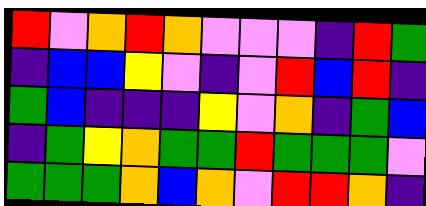[["red", "violet", "orange", "red", "orange", "violet", "violet", "violet", "indigo", "red", "green"], ["indigo", "blue", "blue", "yellow", "violet", "indigo", "violet", "red", "blue", "red", "indigo"], ["green", "blue", "indigo", "indigo", "indigo", "yellow", "violet", "orange", "indigo", "green", "blue"], ["indigo", "green", "yellow", "orange", "green", "green", "red", "green", "green", "green", "violet"], ["green", "green", "green", "orange", "blue", "orange", "violet", "red", "red", "orange", "indigo"]]